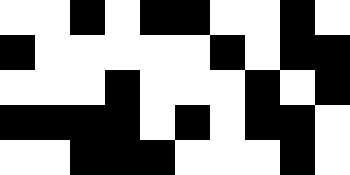[["white", "white", "black", "white", "black", "black", "white", "white", "black", "white"], ["black", "white", "white", "white", "white", "white", "black", "white", "black", "black"], ["white", "white", "white", "black", "white", "white", "white", "black", "white", "black"], ["black", "black", "black", "black", "white", "black", "white", "black", "black", "white"], ["white", "white", "black", "black", "black", "white", "white", "white", "black", "white"]]